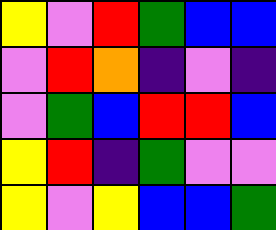[["yellow", "violet", "red", "green", "blue", "blue"], ["violet", "red", "orange", "indigo", "violet", "indigo"], ["violet", "green", "blue", "red", "red", "blue"], ["yellow", "red", "indigo", "green", "violet", "violet"], ["yellow", "violet", "yellow", "blue", "blue", "green"]]